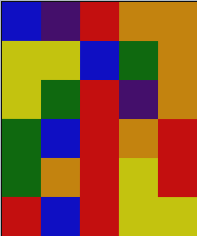[["blue", "indigo", "red", "orange", "orange"], ["yellow", "yellow", "blue", "green", "orange"], ["yellow", "green", "red", "indigo", "orange"], ["green", "blue", "red", "orange", "red"], ["green", "orange", "red", "yellow", "red"], ["red", "blue", "red", "yellow", "yellow"]]